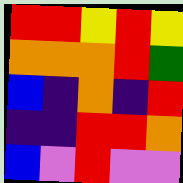[["red", "red", "yellow", "red", "yellow"], ["orange", "orange", "orange", "red", "green"], ["blue", "indigo", "orange", "indigo", "red"], ["indigo", "indigo", "red", "red", "orange"], ["blue", "violet", "red", "violet", "violet"]]